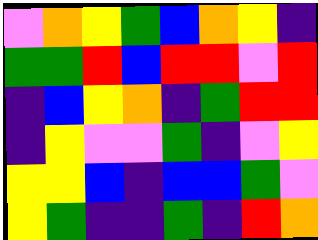[["violet", "orange", "yellow", "green", "blue", "orange", "yellow", "indigo"], ["green", "green", "red", "blue", "red", "red", "violet", "red"], ["indigo", "blue", "yellow", "orange", "indigo", "green", "red", "red"], ["indigo", "yellow", "violet", "violet", "green", "indigo", "violet", "yellow"], ["yellow", "yellow", "blue", "indigo", "blue", "blue", "green", "violet"], ["yellow", "green", "indigo", "indigo", "green", "indigo", "red", "orange"]]